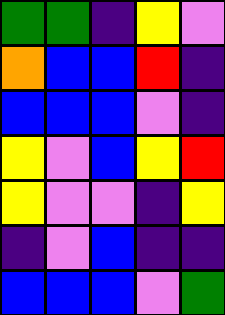[["green", "green", "indigo", "yellow", "violet"], ["orange", "blue", "blue", "red", "indigo"], ["blue", "blue", "blue", "violet", "indigo"], ["yellow", "violet", "blue", "yellow", "red"], ["yellow", "violet", "violet", "indigo", "yellow"], ["indigo", "violet", "blue", "indigo", "indigo"], ["blue", "blue", "blue", "violet", "green"]]